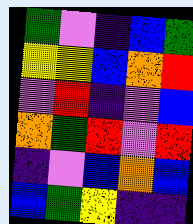[["green", "violet", "indigo", "blue", "green"], ["yellow", "yellow", "blue", "orange", "red"], ["violet", "red", "indigo", "violet", "blue"], ["orange", "green", "red", "violet", "red"], ["indigo", "violet", "blue", "orange", "blue"], ["blue", "green", "yellow", "indigo", "indigo"]]